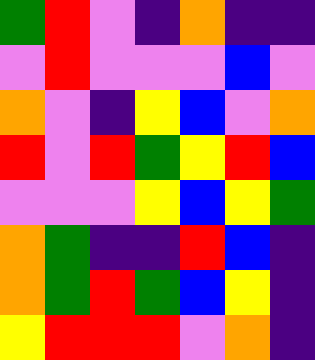[["green", "red", "violet", "indigo", "orange", "indigo", "indigo"], ["violet", "red", "violet", "violet", "violet", "blue", "violet"], ["orange", "violet", "indigo", "yellow", "blue", "violet", "orange"], ["red", "violet", "red", "green", "yellow", "red", "blue"], ["violet", "violet", "violet", "yellow", "blue", "yellow", "green"], ["orange", "green", "indigo", "indigo", "red", "blue", "indigo"], ["orange", "green", "red", "green", "blue", "yellow", "indigo"], ["yellow", "red", "red", "red", "violet", "orange", "indigo"]]